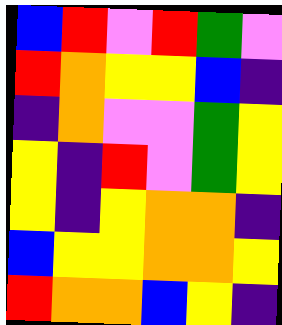[["blue", "red", "violet", "red", "green", "violet"], ["red", "orange", "yellow", "yellow", "blue", "indigo"], ["indigo", "orange", "violet", "violet", "green", "yellow"], ["yellow", "indigo", "red", "violet", "green", "yellow"], ["yellow", "indigo", "yellow", "orange", "orange", "indigo"], ["blue", "yellow", "yellow", "orange", "orange", "yellow"], ["red", "orange", "orange", "blue", "yellow", "indigo"]]